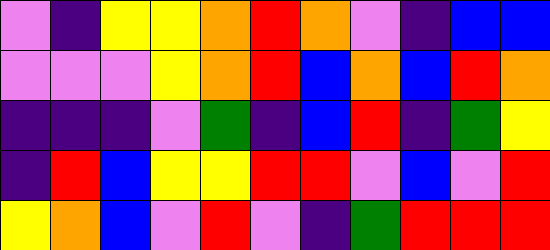[["violet", "indigo", "yellow", "yellow", "orange", "red", "orange", "violet", "indigo", "blue", "blue"], ["violet", "violet", "violet", "yellow", "orange", "red", "blue", "orange", "blue", "red", "orange"], ["indigo", "indigo", "indigo", "violet", "green", "indigo", "blue", "red", "indigo", "green", "yellow"], ["indigo", "red", "blue", "yellow", "yellow", "red", "red", "violet", "blue", "violet", "red"], ["yellow", "orange", "blue", "violet", "red", "violet", "indigo", "green", "red", "red", "red"]]